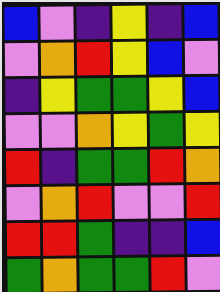[["blue", "violet", "indigo", "yellow", "indigo", "blue"], ["violet", "orange", "red", "yellow", "blue", "violet"], ["indigo", "yellow", "green", "green", "yellow", "blue"], ["violet", "violet", "orange", "yellow", "green", "yellow"], ["red", "indigo", "green", "green", "red", "orange"], ["violet", "orange", "red", "violet", "violet", "red"], ["red", "red", "green", "indigo", "indigo", "blue"], ["green", "orange", "green", "green", "red", "violet"]]